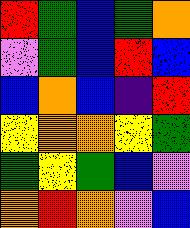[["red", "green", "blue", "green", "orange"], ["violet", "green", "blue", "red", "blue"], ["blue", "orange", "blue", "indigo", "red"], ["yellow", "orange", "orange", "yellow", "green"], ["green", "yellow", "green", "blue", "violet"], ["orange", "red", "orange", "violet", "blue"]]